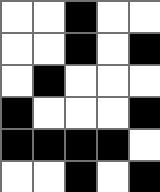[["white", "white", "black", "white", "white"], ["white", "white", "black", "white", "black"], ["white", "black", "white", "white", "white"], ["black", "white", "white", "white", "black"], ["black", "black", "black", "black", "white"], ["white", "white", "black", "white", "black"]]